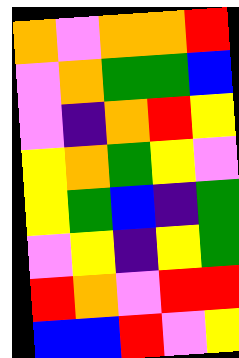[["orange", "violet", "orange", "orange", "red"], ["violet", "orange", "green", "green", "blue"], ["violet", "indigo", "orange", "red", "yellow"], ["yellow", "orange", "green", "yellow", "violet"], ["yellow", "green", "blue", "indigo", "green"], ["violet", "yellow", "indigo", "yellow", "green"], ["red", "orange", "violet", "red", "red"], ["blue", "blue", "red", "violet", "yellow"]]